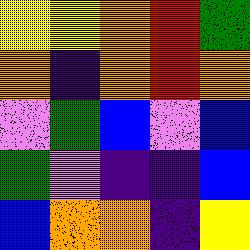[["yellow", "yellow", "orange", "red", "green"], ["orange", "indigo", "orange", "red", "orange"], ["violet", "green", "blue", "violet", "blue"], ["green", "violet", "indigo", "indigo", "blue"], ["blue", "orange", "orange", "indigo", "yellow"]]